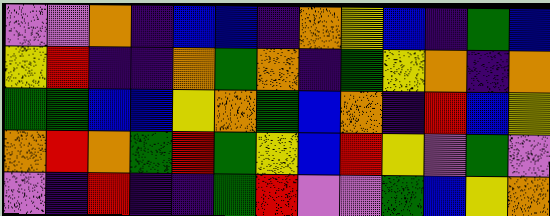[["violet", "violet", "orange", "indigo", "blue", "blue", "indigo", "orange", "yellow", "blue", "indigo", "green", "blue"], ["yellow", "red", "indigo", "indigo", "orange", "green", "orange", "indigo", "green", "yellow", "orange", "indigo", "orange"], ["green", "green", "blue", "blue", "yellow", "orange", "green", "blue", "orange", "indigo", "red", "blue", "yellow"], ["orange", "red", "orange", "green", "red", "green", "yellow", "blue", "red", "yellow", "violet", "green", "violet"], ["violet", "indigo", "red", "indigo", "indigo", "green", "red", "violet", "violet", "green", "blue", "yellow", "orange"]]